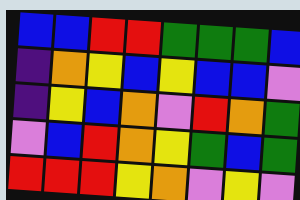[["blue", "blue", "red", "red", "green", "green", "green", "blue"], ["indigo", "orange", "yellow", "blue", "yellow", "blue", "blue", "violet"], ["indigo", "yellow", "blue", "orange", "violet", "red", "orange", "green"], ["violet", "blue", "red", "orange", "yellow", "green", "blue", "green"], ["red", "red", "red", "yellow", "orange", "violet", "yellow", "violet"]]